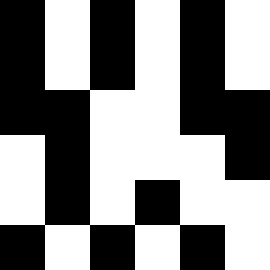[["black", "white", "black", "white", "black", "white"], ["black", "white", "black", "white", "black", "white"], ["black", "black", "white", "white", "black", "black"], ["white", "black", "white", "white", "white", "black"], ["white", "black", "white", "black", "white", "white"], ["black", "white", "black", "white", "black", "white"]]